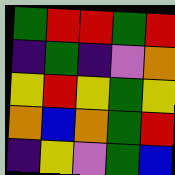[["green", "red", "red", "green", "red"], ["indigo", "green", "indigo", "violet", "orange"], ["yellow", "red", "yellow", "green", "yellow"], ["orange", "blue", "orange", "green", "red"], ["indigo", "yellow", "violet", "green", "blue"]]